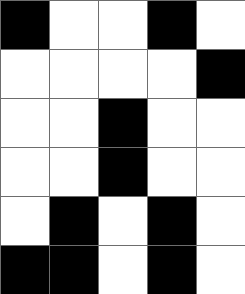[["black", "white", "white", "black", "white"], ["white", "white", "white", "white", "black"], ["white", "white", "black", "white", "white"], ["white", "white", "black", "white", "white"], ["white", "black", "white", "black", "white"], ["black", "black", "white", "black", "white"]]